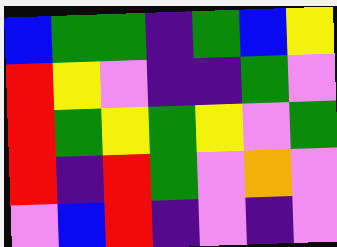[["blue", "green", "green", "indigo", "green", "blue", "yellow"], ["red", "yellow", "violet", "indigo", "indigo", "green", "violet"], ["red", "green", "yellow", "green", "yellow", "violet", "green"], ["red", "indigo", "red", "green", "violet", "orange", "violet"], ["violet", "blue", "red", "indigo", "violet", "indigo", "violet"]]